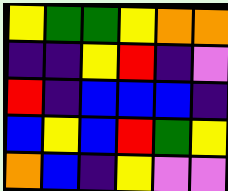[["yellow", "green", "green", "yellow", "orange", "orange"], ["indigo", "indigo", "yellow", "red", "indigo", "violet"], ["red", "indigo", "blue", "blue", "blue", "indigo"], ["blue", "yellow", "blue", "red", "green", "yellow"], ["orange", "blue", "indigo", "yellow", "violet", "violet"]]